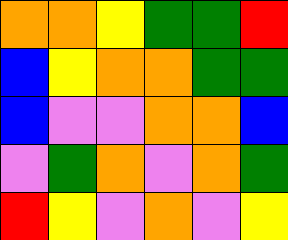[["orange", "orange", "yellow", "green", "green", "red"], ["blue", "yellow", "orange", "orange", "green", "green"], ["blue", "violet", "violet", "orange", "orange", "blue"], ["violet", "green", "orange", "violet", "orange", "green"], ["red", "yellow", "violet", "orange", "violet", "yellow"]]